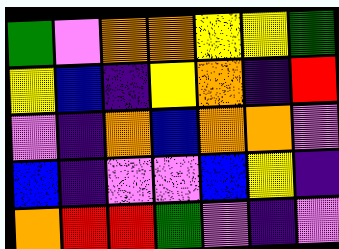[["green", "violet", "orange", "orange", "yellow", "yellow", "green"], ["yellow", "blue", "indigo", "yellow", "orange", "indigo", "red"], ["violet", "indigo", "orange", "blue", "orange", "orange", "violet"], ["blue", "indigo", "violet", "violet", "blue", "yellow", "indigo"], ["orange", "red", "red", "green", "violet", "indigo", "violet"]]